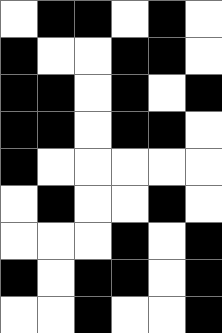[["white", "black", "black", "white", "black", "white"], ["black", "white", "white", "black", "black", "white"], ["black", "black", "white", "black", "white", "black"], ["black", "black", "white", "black", "black", "white"], ["black", "white", "white", "white", "white", "white"], ["white", "black", "white", "white", "black", "white"], ["white", "white", "white", "black", "white", "black"], ["black", "white", "black", "black", "white", "black"], ["white", "white", "black", "white", "white", "black"]]